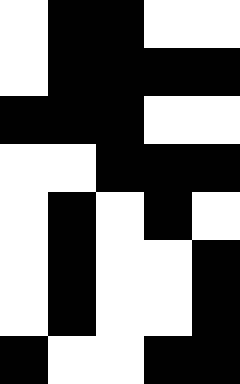[["white", "black", "black", "white", "white"], ["white", "black", "black", "black", "black"], ["black", "black", "black", "white", "white"], ["white", "white", "black", "black", "black"], ["white", "black", "white", "black", "white"], ["white", "black", "white", "white", "black"], ["white", "black", "white", "white", "black"], ["black", "white", "white", "black", "black"]]